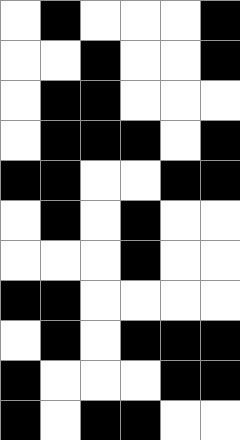[["white", "black", "white", "white", "white", "black"], ["white", "white", "black", "white", "white", "black"], ["white", "black", "black", "white", "white", "white"], ["white", "black", "black", "black", "white", "black"], ["black", "black", "white", "white", "black", "black"], ["white", "black", "white", "black", "white", "white"], ["white", "white", "white", "black", "white", "white"], ["black", "black", "white", "white", "white", "white"], ["white", "black", "white", "black", "black", "black"], ["black", "white", "white", "white", "black", "black"], ["black", "white", "black", "black", "white", "white"]]